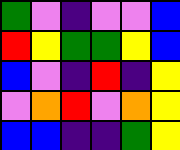[["green", "violet", "indigo", "violet", "violet", "blue"], ["red", "yellow", "green", "green", "yellow", "blue"], ["blue", "violet", "indigo", "red", "indigo", "yellow"], ["violet", "orange", "red", "violet", "orange", "yellow"], ["blue", "blue", "indigo", "indigo", "green", "yellow"]]